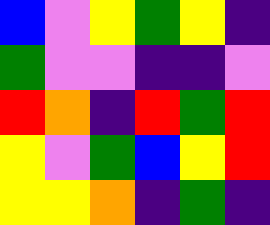[["blue", "violet", "yellow", "green", "yellow", "indigo"], ["green", "violet", "violet", "indigo", "indigo", "violet"], ["red", "orange", "indigo", "red", "green", "red"], ["yellow", "violet", "green", "blue", "yellow", "red"], ["yellow", "yellow", "orange", "indigo", "green", "indigo"]]